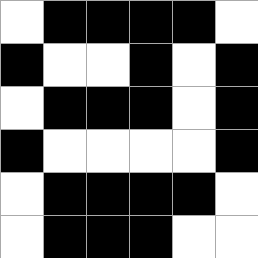[["white", "black", "black", "black", "black", "white"], ["black", "white", "white", "black", "white", "black"], ["white", "black", "black", "black", "white", "black"], ["black", "white", "white", "white", "white", "black"], ["white", "black", "black", "black", "black", "white"], ["white", "black", "black", "black", "white", "white"]]